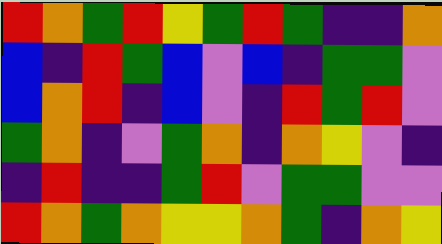[["red", "orange", "green", "red", "yellow", "green", "red", "green", "indigo", "indigo", "orange"], ["blue", "indigo", "red", "green", "blue", "violet", "blue", "indigo", "green", "green", "violet"], ["blue", "orange", "red", "indigo", "blue", "violet", "indigo", "red", "green", "red", "violet"], ["green", "orange", "indigo", "violet", "green", "orange", "indigo", "orange", "yellow", "violet", "indigo"], ["indigo", "red", "indigo", "indigo", "green", "red", "violet", "green", "green", "violet", "violet"], ["red", "orange", "green", "orange", "yellow", "yellow", "orange", "green", "indigo", "orange", "yellow"]]